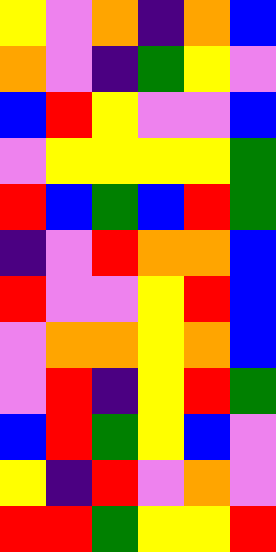[["yellow", "violet", "orange", "indigo", "orange", "blue"], ["orange", "violet", "indigo", "green", "yellow", "violet"], ["blue", "red", "yellow", "violet", "violet", "blue"], ["violet", "yellow", "yellow", "yellow", "yellow", "green"], ["red", "blue", "green", "blue", "red", "green"], ["indigo", "violet", "red", "orange", "orange", "blue"], ["red", "violet", "violet", "yellow", "red", "blue"], ["violet", "orange", "orange", "yellow", "orange", "blue"], ["violet", "red", "indigo", "yellow", "red", "green"], ["blue", "red", "green", "yellow", "blue", "violet"], ["yellow", "indigo", "red", "violet", "orange", "violet"], ["red", "red", "green", "yellow", "yellow", "red"]]